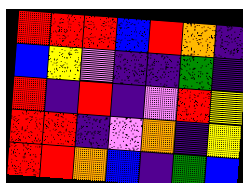[["red", "red", "red", "blue", "red", "orange", "indigo"], ["blue", "yellow", "violet", "indigo", "indigo", "green", "indigo"], ["red", "indigo", "red", "indigo", "violet", "red", "yellow"], ["red", "red", "indigo", "violet", "orange", "indigo", "yellow"], ["red", "red", "orange", "blue", "indigo", "green", "blue"]]